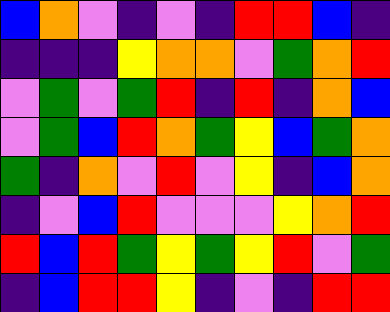[["blue", "orange", "violet", "indigo", "violet", "indigo", "red", "red", "blue", "indigo"], ["indigo", "indigo", "indigo", "yellow", "orange", "orange", "violet", "green", "orange", "red"], ["violet", "green", "violet", "green", "red", "indigo", "red", "indigo", "orange", "blue"], ["violet", "green", "blue", "red", "orange", "green", "yellow", "blue", "green", "orange"], ["green", "indigo", "orange", "violet", "red", "violet", "yellow", "indigo", "blue", "orange"], ["indigo", "violet", "blue", "red", "violet", "violet", "violet", "yellow", "orange", "red"], ["red", "blue", "red", "green", "yellow", "green", "yellow", "red", "violet", "green"], ["indigo", "blue", "red", "red", "yellow", "indigo", "violet", "indigo", "red", "red"]]